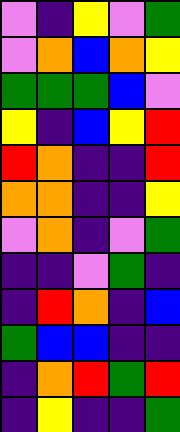[["violet", "indigo", "yellow", "violet", "green"], ["violet", "orange", "blue", "orange", "yellow"], ["green", "green", "green", "blue", "violet"], ["yellow", "indigo", "blue", "yellow", "red"], ["red", "orange", "indigo", "indigo", "red"], ["orange", "orange", "indigo", "indigo", "yellow"], ["violet", "orange", "indigo", "violet", "green"], ["indigo", "indigo", "violet", "green", "indigo"], ["indigo", "red", "orange", "indigo", "blue"], ["green", "blue", "blue", "indigo", "indigo"], ["indigo", "orange", "red", "green", "red"], ["indigo", "yellow", "indigo", "indigo", "green"]]